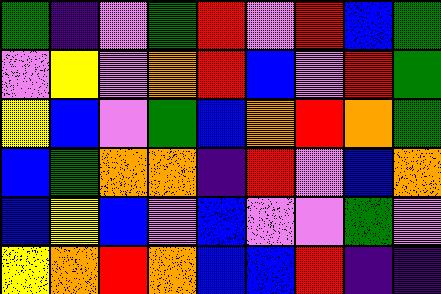[["green", "indigo", "violet", "green", "red", "violet", "red", "blue", "green"], ["violet", "yellow", "violet", "orange", "red", "blue", "violet", "red", "green"], ["yellow", "blue", "violet", "green", "blue", "orange", "red", "orange", "green"], ["blue", "green", "orange", "orange", "indigo", "red", "violet", "blue", "orange"], ["blue", "yellow", "blue", "violet", "blue", "violet", "violet", "green", "violet"], ["yellow", "orange", "red", "orange", "blue", "blue", "red", "indigo", "indigo"]]